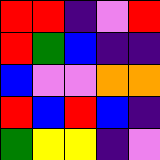[["red", "red", "indigo", "violet", "red"], ["red", "green", "blue", "indigo", "indigo"], ["blue", "violet", "violet", "orange", "orange"], ["red", "blue", "red", "blue", "indigo"], ["green", "yellow", "yellow", "indigo", "violet"]]